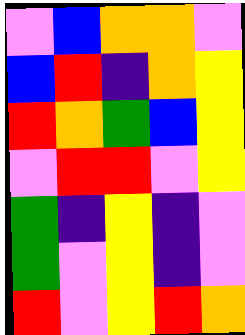[["violet", "blue", "orange", "orange", "violet"], ["blue", "red", "indigo", "orange", "yellow"], ["red", "orange", "green", "blue", "yellow"], ["violet", "red", "red", "violet", "yellow"], ["green", "indigo", "yellow", "indigo", "violet"], ["green", "violet", "yellow", "indigo", "violet"], ["red", "violet", "yellow", "red", "orange"]]